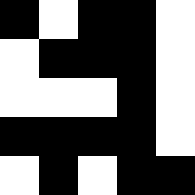[["black", "white", "black", "black", "white"], ["white", "black", "black", "black", "white"], ["white", "white", "white", "black", "white"], ["black", "black", "black", "black", "white"], ["white", "black", "white", "black", "black"]]